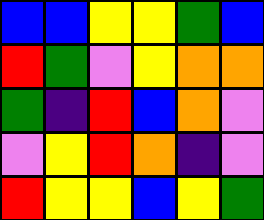[["blue", "blue", "yellow", "yellow", "green", "blue"], ["red", "green", "violet", "yellow", "orange", "orange"], ["green", "indigo", "red", "blue", "orange", "violet"], ["violet", "yellow", "red", "orange", "indigo", "violet"], ["red", "yellow", "yellow", "blue", "yellow", "green"]]